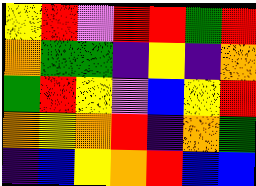[["yellow", "red", "violet", "red", "red", "green", "red"], ["orange", "green", "green", "indigo", "yellow", "indigo", "orange"], ["green", "red", "yellow", "violet", "blue", "yellow", "red"], ["orange", "yellow", "orange", "red", "indigo", "orange", "green"], ["indigo", "blue", "yellow", "orange", "red", "blue", "blue"]]